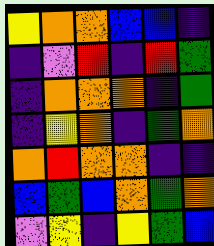[["yellow", "orange", "orange", "blue", "blue", "indigo"], ["indigo", "violet", "red", "indigo", "red", "green"], ["indigo", "orange", "orange", "orange", "indigo", "green"], ["indigo", "yellow", "orange", "indigo", "green", "orange"], ["orange", "red", "orange", "orange", "indigo", "indigo"], ["blue", "green", "blue", "orange", "green", "orange"], ["violet", "yellow", "indigo", "yellow", "green", "blue"]]